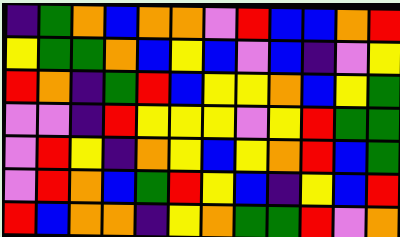[["indigo", "green", "orange", "blue", "orange", "orange", "violet", "red", "blue", "blue", "orange", "red"], ["yellow", "green", "green", "orange", "blue", "yellow", "blue", "violet", "blue", "indigo", "violet", "yellow"], ["red", "orange", "indigo", "green", "red", "blue", "yellow", "yellow", "orange", "blue", "yellow", "green"], ["violet", "violet", "indigo", "red", "yellow", "yellow", "yellow", "violet", "yellow", "red", "green", "green"], ["violet", "red", "yellow", "indigo", "orange", "yellow", "blue", "yellow", "orange", "red", "blue", "green"], ["violet", "red", "orange", "blue", "green", "red", "yellow", "blue", "indigo", "yellow", "blue", "red"], ["red", "blue", "orange", "orange", "indigo", "yellow", "orange", "green", "green", "red", "violet", "orange"]]